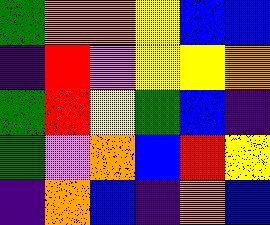[["green", "orange", "orange", "yellow", "blue", "blue"], ["indigo", "red", "violet", "yellow", "yellow", "orange"], ["green", "red", "yellow", "green", "blue", "indigo"], ["green", "violet", "orange", "blue", "red", "yellow"], ["indigo", "orange", "blue", "indigo", "orange", "blue"]]